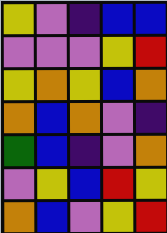[["yellow", "violet", "indigo", "blue", "blue"], ["violet", "violet", "violet", "yellow", "red"], ["yellow", "orange", "yellow", "blue", "orange"], ["orange", "blue", "orange", "violet", "indigo"], ["green", "blue", "indigo", "violet", "orange"], ["violet", "yellow", "blue", "red", "yellow"], ["orange", "blue", "violet", "yellow", "red"]]